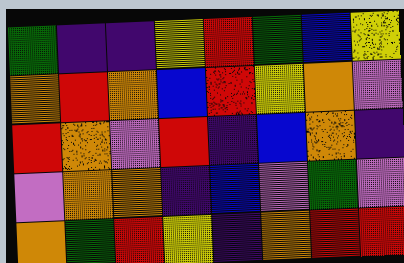[["green", "indigo", "indigo", "yellow", "red", "green", "blue", "yellow"], ["orange", "red", "orange", "blue", "red", "yellow", "orange", "violet"], ["red", "orange", "violet", "red", "indigo", "blue", "orange", "indigo"], ["violet", "orange", "orange", "indigo", "blue", "violet", "green", "violet"], ["orange", "green", "red", "yellow", "indigo", "orange", "red", "red"]]